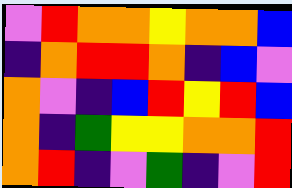[["violet", "red", "orange", "orange", "yellow", "orange", "orange", "blue"], ["indigo", "orange", "red", "red", "orange", "indigo", "blue", "violet"], ["orange", "violet", "indigo", "blue", "red", "yellow", "red", "blue"], ["orange", "indigo", "green", "yellow", "yellow", "orange", "orange", "red"], ["orange", "red", "indigo", "violet", "green", "indigo", "violet", "red"]]